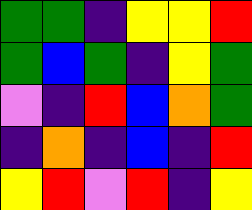[["green", "green", "indigo", "yellow", "yellow", "red"], ["green", "blue", "green", "indigo", "yellow", "green"], ["violet", "indigo", "red", "blue", "orange", "green"], ["indigo", "orange", "indigo", "blue", "indigo", "red"], ["yellow", "red", "violet", "red", "indigo", "yellow"]]